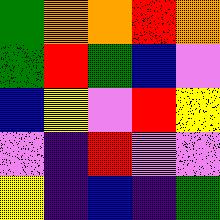[["green", "orange", "orange", "red", "orange"], ["green", "red", "green", "blue", "violet"], ["blue", "yellow", "violet", "red", "yellow"], ["violet", "indigo", "red", "violet", "violet"], ["yellow", "indigo", "blue", "indigo", "green"]]